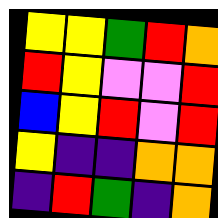[["yellow", "yellow", "green", "red", "orange"], ["red", "yellow", "violet", "violet", "red"], ["blue", "yellow", "red", "violet", "red"], ["yellow", "indigo", "indigo", "orange", "orange"], ["indigo", "red", "green", "indigo", "orange"]]